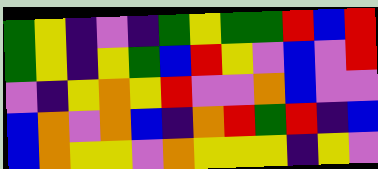[["green", "yellow", "indigo", "violet", "indigo", "green", "yellow", "green", "green", "red", "blue", "red"], ["green", "yellow", "indigo", "yellow", "green", "blue", "red", "yellow", "violet", "blue", "violet", "red"], ["violet", "indigo", "yellow", "orange", "yellow", "red", "violet", "violet", "orange", "blue", "violet", "violet"], ["blue", "orange", "violet", "orange", "blue", "indigo", "orange", "red", "green", "red", "indigo", "blue"], ["blue", "orange", "yellow", "yellow", "violet", "orange", "yellow", "yellow", "yellow", "indigo", "yellow", "violet"]]